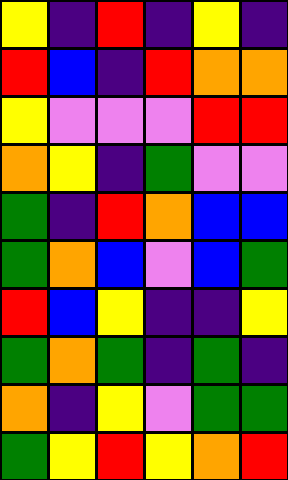[["yellow", "indigo", "red", "indigo", "yellow", "indigo"], ["red", "blue", "indigo", "red", "orange", "orange"], ["yellow", "violet", "violet", "violet", "red", "red"], ["orange", "yellow", "indigo", "green", "violet", "violet"], ["green", "indigo", "red", "orange", "blue", "blue"], ["green", "orange", "blue", "violet", "blue", "green"], ["red", "blue", "yellow", "indigo", "indigo", "yellow"], ["green", "orange", "green", "indigo", "green", "indigo"], ["orange", "indigo", "yellow", "violet", "green", "green"], ["green", "yellow", "red", "yellow", "orange", "red"]]